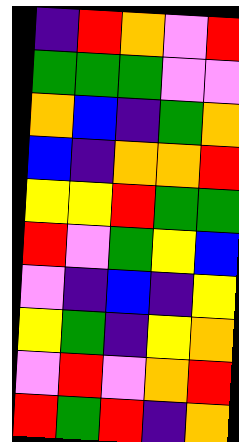[["indigo", "red", "orange", "violet", "red"], ["green", "green", "green", "violet", "violet"], ["orange", "blue", "indigo", "green", "orange"], ["blue", "indigo", "orange", "orange", "red"], ["yellow", "yellow", "red", "green", "green"], ["red", "violet", "green", "yellow", "blue"], ["violet", "indigo", "blue", "indigo", "yellow"], ["yellow", "green", "indigo", "yellow", "orange"], ["violet", "red", "violet", "orange", "red"], ["red", "green", "red", "indigo", "orange"]]